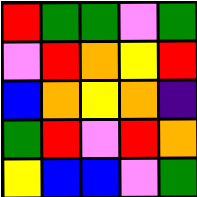[["red", "green", "green", "violet", "green"], ["violet", "red", "orange", "yellow", "red"], ["blue", "orange", "yellow", "orange", "indigo"], ["green", "red", "violet", "red", "orange"], ["yellow", "blue", "blue", "violet", "green"]]